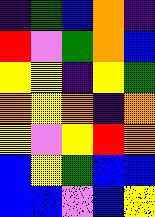[["indigo", "green", "blue", "orange", "indigo"], ["red", "violet", "green", "orange", "blue"], ["yellow", "yellow", "indigo", "yellow", "green"], ["orange", "yellow", "orange", "indigo", "orange"], ["yellow", "violet", "yellow", "red", "orange"], ["blue", "yellow", "green", "blue", "blue"], ["blue", "blue", "violet", "blue", "yellow"]]